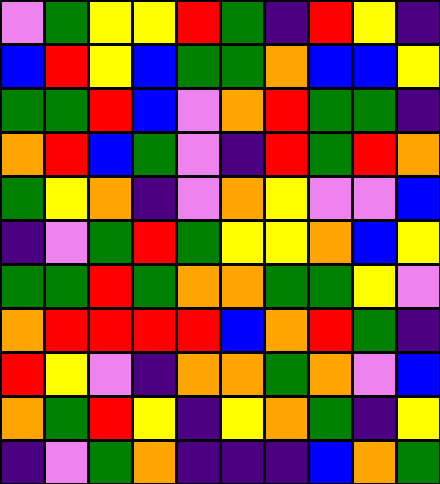[["violet", "green", "yellow", "yellow", "red", "green", "indigo", "red", "yellow", "indigo"], ["blue", "red", "yellow", "blue", "green", "green", "orange", "blue", "blue", "yellow"], ["green", "green", "red", "blue", "violet", "orange", "red", "green", "green", "indigo"], ["orange", "red", "blue", "green", "violet", "indigo", "red", "green", "red", "orange"], ["green", "yellow", "orange", "indigo", "violet", "orange", "yellow", "violet", "violet", "blue"], ["indigo", "violet", "green", "red", "green", "yellow", "yellow", "orange", "blue", "yellow"], ["green", "green", "red", "green", "orange", "orange", "green", "green", "yellow", "violet"], ["orange", "red", "red", "red", "red", "blue", "orange", "red", "green", "indigo"], ["red", "yellow", "violet", "indigo", "orange", "orange", "green", "orange", "violet", "blue"], ["orange", "green", "red", "yellow", "indigo", "yellow", "orange", "green", "indigo", "yellow"], ["indigo", "violet", "green", "orange", "indigo", "indigo", "indigo", "blue", "orange", "green"]]